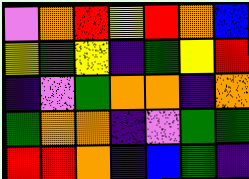[["violet", "orange", "red", "yellow", "red", "orange", "blue"], ["yellow", "green", "yellow", "indigo", "green", "yellow", "red"], ["indigo", "violet", "green", "orange", "orange", "indigo", "orange"], ["green", "orange", "orange", "indigo", "violet", "green", "green"], ["red", "red", "orange", "indigo", "blue", "green", "indigo"]]